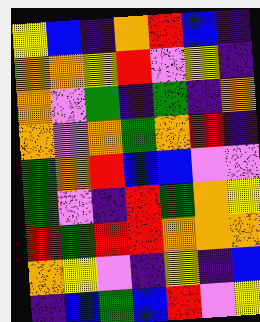[["yellow", "blue", "indigo", "orange", "red", "blue", "indigo"], ["orange", "orange", "yellow", "red", "violet", "yellow", "indigo"], ["orange", "violet", "green", "indigo", "green", "indigo", "orange"], ["orange", "violet", "orange", "green", "orange", "red", "indigo"], ["green", "orange", "red", "blue", "blue", "violet", "violet"], ["green", "violet", "indigo", "red", "green", "orange", "yellow"], ["red", "green", "red", "red", "orange", "orange", "orange"], ["orange", "yellow", "violet", "indigo", "yellow", "indigo", "blue"], ["indigo", "blue", "green", "blue", "red", "violet", "yellow"]]